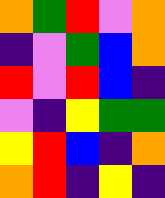[["orange", "green", "red", "violet", "orange"], ["indigo", "violet", "green", "blue", "orange"], ["red", "violet", "red", "blue", "indigo"], ["violet", "indigo", "yellow", "green", "green"], ["yellow", "red", "blue", "indigo", "orange"], ["orange", "red", "indigo", "yellow", "indigo"]]